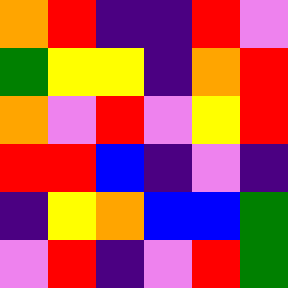[["orange", "red", "indigo", "indigo", "red", "violet"], ["green", "yellow", "yellow", "indigo", "orange", "red"], ["orange", "violet", "red", "violet", "yellow", "red"], ["red", "red", "blue", "indigo", "violet", "indigo"], ["indigo", "yellow", "orange", "blue", "blue", "green"], ["violet", "red", "indigo", "violet", "red", "green"]]